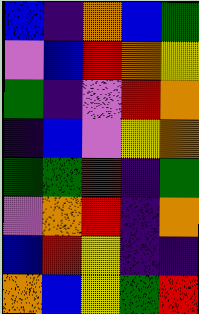[["blue", "indigo", "orange", "blue", "green"], ["violet", "blue", "red", "orange", "yellow"], ["green", "indigo", "violet", "red", "orange"], ["indigo", "blue", "violet", "yellow", "orange"], ["green", "green", "red", "indigo", "green"], ["violet", "orange", "red", "indigo", "orange"], ["blue", "red", "yellow", "indigo", "indigo"], ["orange", "blue", "yellow", "green", "red"]]